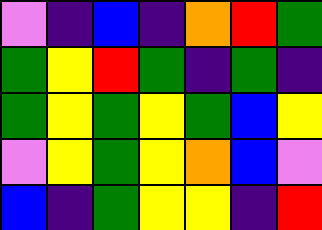[["violet", "indigo", "blue", "indigo", "orange", "red", "green"], ["green", "yellow", "red", "green", "indigo", "green", "indigo"], ["green", "yellow", "green", "yellow", "green", "blue", "yellow"], ["violet", "yellow", "green", "yellow", "orange", "blue", "violet"], ["blue", "indigo", "green", "yellow", "yellow", "indigo", "red"]]